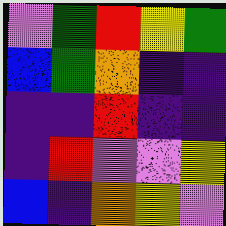[["violet", "green", "red", "yellow", "green"], ["blue", "green", "orange", "indigo", "indigo"], ["indigo", "indigo", "red", "indigo", "indigo"], ["indigo", "red", "violet", "violet", "yellow"], ["blue", "indigo", "orange", "yellow", "violet"]]